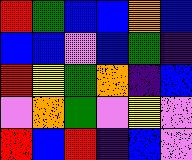[["red", "green", "blue", "blue", "orange", "blue"], ["blue", "blue", "violet", "blue", "green", "indigo"], ["red", "yellow", "green", "orange", "indigo", "blue"], ["violet", "orange", "green", "violet", "yellow", "violet"], ["red", "blue", "red", "indigo", "blue", "violet"]]